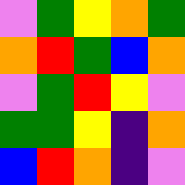[["violet", "green", "yellow", "orange", "green"], ["orange", "red", "green", "blue", "orange"], ["violet", "green", "red", "yellow", "violet"], ["green", "green", "yellow", "indigo", "orange"], ["blue", "red", "orange", "indigo", "violet"]]